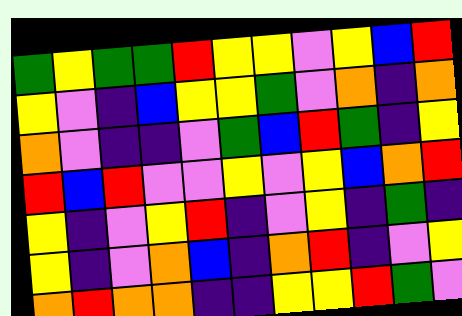[["green", "yellow", "green", "green", "red", "yellow", "yellow", "violet", "yellow", "blue", "red"], ["yellow", "violet", "indigo", "blue", "yellow", "yellow", "green", "violet", "orange", "indigo", "orange"], ["orange", "violet", "indigo", "indigo", "violet", "green", "blue", "red", "green", "indigo", "yellow"], ["red", "blue", "red", "violet", "violet", "yellow", "violet", "yellow", "blue", "orange", "red"], ["yellow", "indigo", "violet", "yellow", "red", "indigo", "violet", "yellow", "indigo", "green", "indigo"], ["yellow", "indigo", "violet", "orange", "blue", "indigo", "orange", "red", "indigo", "violet", "yellow"], ["orange", "red", "orange", "orange", "indigo", "indigo", "yellow", "yellow", "red", "green", "violet"]]